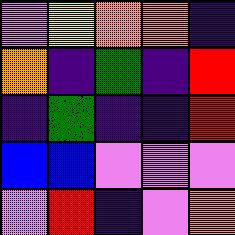[["violet", "yellow", "orange", "orange", "indigo"], ["orange", "indigo", "green", "indigo", "red"], ["indigo", "green", "indigo", "indigo", "red"], ["blue", "blue", "violet", "violet", "violet"], ["violet", "red", "indigo", "violet", "orange"]]